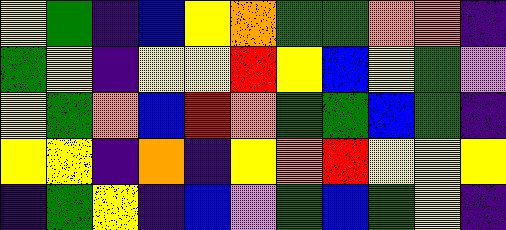[["yellow", "green", "indigo", "blue", "yellow", "orange", "green", "green", "orange", "orange", "indigo"], ["green", "yellow", "indigo", "yellow", "yellow", "red", "yellow", "blue", "yellow", "green", "violet"], ["yellow", "green", "orange", "blue", "red", "orange", "green", "green", "blue", "green", "indigo"], ["yellow", "yellow", "indigo", "orange", "indigo", "yellow", "orange", "red", "yellow", "yellow", "yellow"], ["indigo", "green", "yellow", "indigo", "blue", "violet", "green", "blue", "green", "yellow", "indigo"]]